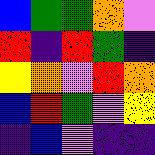[["blue", "green", "green", "orange", "violet"], ["red", "indigo", "red", "green", "indigo"], ["yellow", "orange", "violet", "red", "orange"], ["blue", "red", "green", "violet", "yellow"], ["indigo", "blue", "violet", "indigo", "indigo"]]